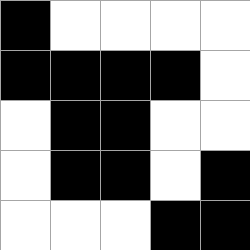[["black", "white", "white", "white", "white"], ["black", "black", "black", "black", "white"], ["white", "black", "black", "white", "white"], ["white", "black", "black", "white", "black"], ["white", "white", "white", "black", "black"]]